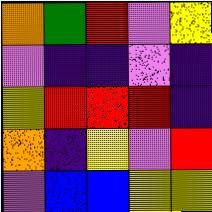[["orange", "green", "red", "violet", "yellow"], ["violet", "indigo", "indigo", "violet", "indigo"], ["yellow", "red", "red", "red", "indigo"], ["orange", "indigo", "yellow", "violet", "red"], ["violet", "blue", "blue", "yellow", "yellow"]]